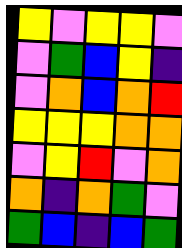[["yellow", "violet", "yellow", "yellow", "violet"], ["violet", "green", "blue", "yellow", "indigo"], ["violet", "orange", "blue", "orange", "red"], ["yellow", "yellow", "yellow", "orange", "orange"], ["violet", "yellow", "red", "violet", "orange"], ["orange", "indigo", "orange", "green", "violet"], ["green", "blue", "indigo", "blue", "green"]]